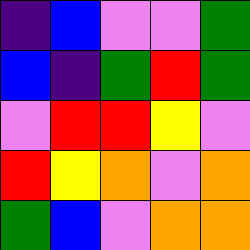[["indigo", "blue", "violet", "violet", "green"], ["blue", "indigo", "green", "red", "green"], ["violet", "red", "red", "yellow", "violet"], ["red", "yellow", "orange", "violet", "orange"], ["green", "blue", "violet", "orange", "orange"]]